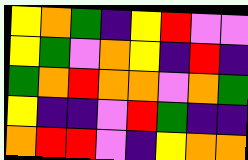[["yellow", "orange", "green", "indigo", "yellow", "red", "violet", "violet"], ["yellow", "green", "violet", "orange", "yellow", "indigo", "red", "indigo"], ["green", "orange", "red", "orange", "orange", "violet", "orange", "green"], ["yellow", "indigo", "indigo", "violet", "red", "green", "indigo", "indigo"], ["orange", "red", "red", "violet", "indigo", "yellow", "orange", "orange"]]